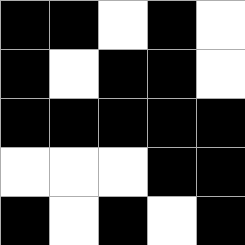[["black", "black", "white", "black", "white"], ["black", "white", "black", "black", "white"], ["black", "black", "black", "black", "black"], ["white", "white", "white", "black", "black"], ["black", "white", "black", "white", "black"]]